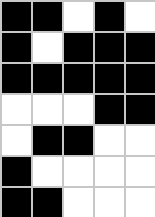[["black", "black", "white", "black", "white"], ["black", "white", "black", "black", "black"], ["black", "black", "black", "black", "black"], ["white", "white", "white", "black", "black"], ["white", "black", "black", "white", "white"], ["black", "white", "white", "white", "white"], ["black", "black", "white", "white", "white"]]